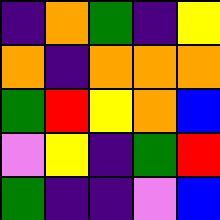[["indigo", "orange", "green", "indigo", "yellow"], ["orange", "indigo", "orange", "orange", "orange"], ["green", "red", "yellow", "orange", "blue"], ["violet", "yellow", "indigo", "green", "red"], ["green", "indigo", "indigo", "violet", "blue"]]